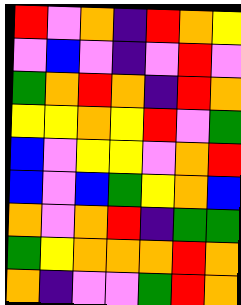[["red", "violet", "orange", "indigo", "red", "orange", "yellow"], ["violet", "blue", "violet", "indigo", "violet", "red", "violet"], ["green", "orange", "red", "orange", "indigo", "red", "orange"], ["yellow", "yellow", "orange", "yellow", "red", "violet", "green"], ["blue", "violet", "yellow", "yellow", "violet", "orange", "red"], ["blue", "violet", "blue", "green", "yellow", "orange", "blue"], ["orange", "violet", "orange", "red", "indigo", "green", "green"], ["green", "yellow", "orange", "orange", "orange", "red", "orange"], ["orange", "indigo", "violet", "violet", "green", "red", "orange"]]